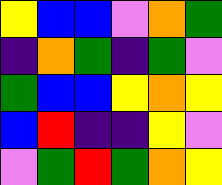[["yellow", "blue", "blue", "violet", "orange", "green"], ["indigo", "orange", "green", "indigo", "green", "violet"], ["green", "blue", "blue", "yellow", "orange", "yellow"], ["blue", "red", "indigo", "indigo", "yellow", "violet"], ["violet", "green", "red", "green", "orange", "yellow"]]